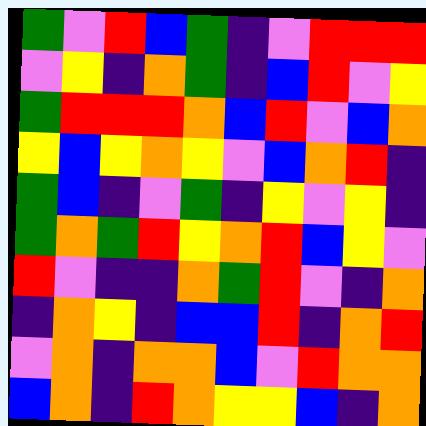[["green", "violet", "red", "blue", "green", "indigo", "violet", "red", "red", "red"], ["violet", "yellow", "indigo", "orange", "green", "indigo", "blue", "red", "violet", "yellow"], ["green", "red", "red", "red", "orange", "blue", "red", "violet", "blue", "orange"], ["yellow", "blue", "yellow", "orange", "yellow", "violet", "blue", "orange", "red", "indigo"], ["green", "blue", "indigo", "violet", "green", "indigo", "yellow", "violet", "yellow", "indigo"], ["green", "orange", "green", "red", "yellow", "orange", "red", "blue", "yellow", "violet"], ["red", "violet", "indigo", "indigo", "orange", "green", "red", "violet", "indigo", "orange"], ["indigo", "orange", "yellow", "indigo", "blue", "blue", "red", "indigo", "orange", "red"], ["violet", "orange", "indigo", "orange", "orange", "blue", "violet", "red", "orange", "orange"], ["blue", "orange", "indigo", "red", "orange", "yellow", "yellow", "blue", "indigo", "orange"]]